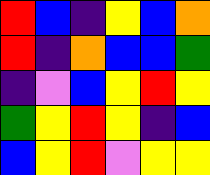[["red", "blue", "indigo", "yellow", "blue", "orange"], ["red", "indigo", "orange", "blue", "blue", "green"], ["indigo", "violet", "blue", "yellow", "red", "yellow"], ["green", "yellow", "red", "yellow", "indigo", "blue"], ["blue", "yellow", "red", "violet", "yellow", "yellow"]]